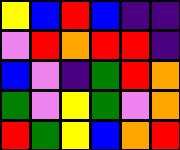[["yellow", "blue", "red", "blue", "indigo", "indigo"], ["violet", "red", "orange", "red", "red", "indigo"], ["blue", "violet", "indigo", "green", "red", "orange"], ["green", "violet", "yellow", "green", "violet", "orange"], ["red", "green", "yellow", "blue", "orange", "red"]]